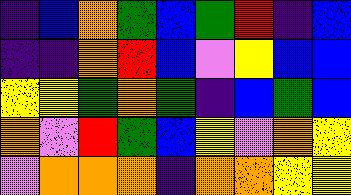[["indigo", "blue", "orange", "green", "blue", "green", "red", "indigo", "blue"], ["indigo", "indigo", "orange", "red", "blue", "violet", "yellow", "blue", "blue"], ["yellow", "yellow", "green", "orange", "green", "indigo", "blue", "green", "blue"], ["orange", "violet", "red", "green", "blue", "yellow", "violet", "orange", "yellow"], ["violet", "orange", "orange", "orange", "indigo", "orange", "orange", "yellow", "yellow"]]